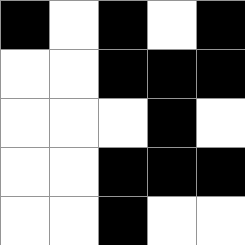[["black", "white", "black", "white", "black"], ["white", "white", "black", "black", "black"], ["white", "white", "white", "black", "white"], ["white", "white", "black", "black", "black"], ["white", "white", "black", "white", "white"]]